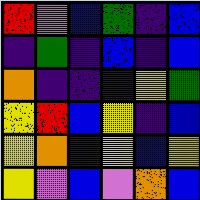[["red", "violet", "blue", "green", "indigo", "blue"], ["indigo", "green", "indigo", "blue", "indigo", "blue"], ["orange", "indigo", "indigo", "indigo", "yellow", "green"], ["yellow", "red", "blue", "yellow", "indigo", "blue"], ["yellow", "orange", "indigo", "yellow", "blue", "yellow"], ["yellow", "violet", "blue", "violet", "orange", "blue"]]